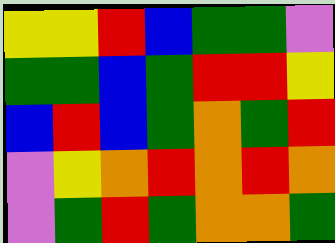[["yellow", "yellow", "red", "blue", "green", "green", "violet"], ["green", "green", "blue", "green", "red", "red", "yellow"], ["blue", "red", "blue", "green", "orange", "green", "red"], ["violet", "yellow", "orange", "red", "orange", "red", "orange"], ["violet", "green", "red", "green", "orange", "orange", "green"]]